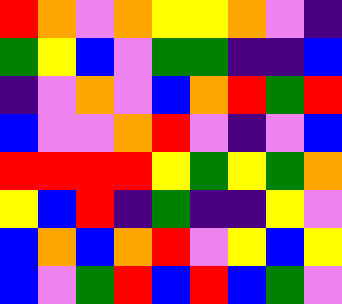[["red", "orange", "violet", "orange", "yellow", "yellow", "orange", "violet", "indigo"], ["green", "yellow", "blue", "violet", "green", "green", "indigo", "indigo", "blue"], ["indigo", "violet", "orange", "violet", "blue", "orange", "red", "green", "red"], ["blue", "violet", "violet", "orange", "red", "violet", "indigo", "violet", "blue"], ["red", "red", "red", "red", "yellow", "green", "yellow", "green", "orange"], ["yellow", "blue", "red", "indigo", "green", "indigo", "indigo", "yellow", "violet"], ["blue", "orange", "blue", "orange", "red", "violet", "yellow", "blue", "yellow"], ["blue", "violet", "green", "red", "blue", "red", "blue", "green", "violet"]]